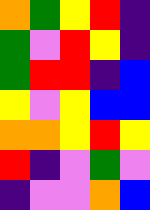[["orange", "green", "yellow", "red", "indigo"], ["green", "violet", "red", "yellow", "indigo"], ["green", "red", "red", "indigo", "blue"], ["yellow", "violet", "yellow", "blue", "blue"], ["orange", "orange", "yellow", "red", "yellow"], ["red", "indigo", "violet", "green", "violet"], ["indigo", "violet", "violet", "orange", "blue"]]